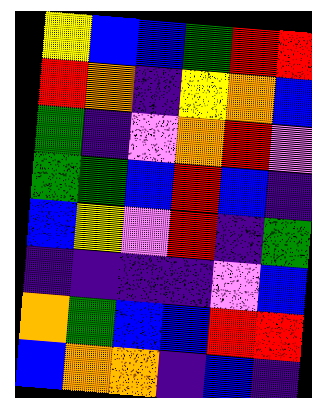[["yellow", "blue", "blue", "green", "red", "red"], ["red", "orange", "indigo", "yellow", "orange", "blue"], ["green", "indigo", "violet", "orange", "red", "violet"], ["green", "green", "blue", "red", "blue", "indigo"], ["blue", "yellow", "violet", "red", "indigo", "green"], ["indigo", "indigo", "indigo", "indigo", "violet", "blue"], ["orange", "green", "blue", "blue", "red", "red"], ["blue", "orange", "orange", "indigo", "blue", "indigo"]]